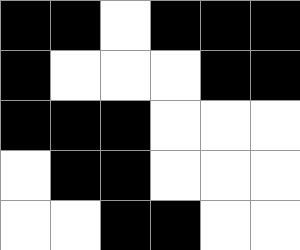[["black", "black", "white", "black", "black", "black"], ["black", "white", "white", "white", "black", "black"], ["black", "black", "black", "white", "white", "white"], ["white", "black", "black", "white", "white", "white"], ["white", "white", "black", "black", "white", "white"]]